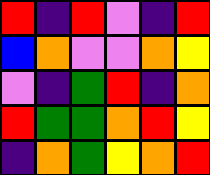[["red", "indigo", "red", "violet", "indigo", "red"], ["blue", "orange", "violet", "violet", "orange", "yellow"], ["violet", "indigo", "green", "red", "indigo", "orange"], ["red", "green", "green", "orange", "red", "yellow"], ["indigo", "orange", "green", "yellow", "orange", "red"]]